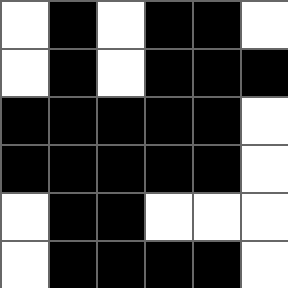[["white", "black", "white", "black", "black", "white"], ["white", "black", "white", "black", "black", "black"], ["black", "black", "black", "black", "black", "white"], ["black", "black", "black", "black", "black", "white"], ["white", "black", "black", "white", "white", "white"], ["white", "black", "black", "black", "black", "white"]]